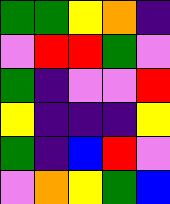[["green", "green", "yellow", "orange", "indigo"], ["violet", "red", "red", "green", "violet"], ["green", "indigo", "violet", "violet", "red"], ["yellow", "indigo", "indigo", "indigo", "yellow"], ["green", "indigo", "blue", "red", "violet"], ["violet", "orange", "yellow", "green", "blue"]]